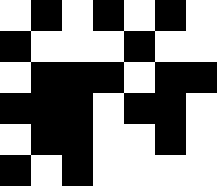[["white", "black", "white", "black", "white", "black", "white"], ["black", "white", "white", "white", "black", "white", "white"], ["white", "black", "black", "black", "white", "black", "black"], ["black", "black", "black", "white", "black", "black", "white"], ["white", "black", "black", "white", "white", "black", "white"], ["black", "white", "black", "white", "white", "white", "white"]]